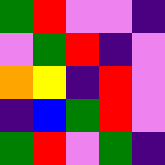[["green", "red", "violet", "violet", "indigo"], ["violet", "green", "red", "indigo", "violet"], ["orange", "yellow", "indigo", "red", "violet"], ["indigo", "blue", "green", "red", "violet"], ["green", "red", "violet", "green", "indigo"]]